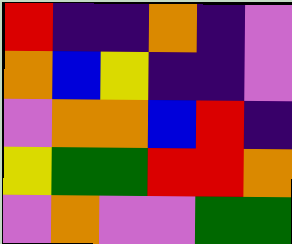[["red", "indigo", "indigo", "orange", "indigo", "violet"], ["orange", "blue", "yellow", "indigo", "indigo", "violet"], ["violet", "orange", "orange", "blue", "red", "indigo"], ["yellow", "green", "green", "red", "red", "orange"], ["violet", "orange", "violet", "violet", "green", "green"]]